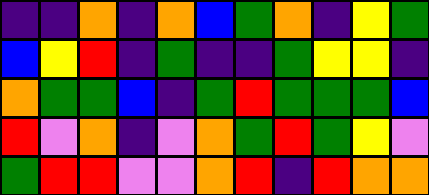[["indigo", "indigo", "orange", "indigo", "orange", "blue", "green", "orange", "indigo", "yellow", "green"], ["blue", "yellow", "red", "indigo", "green", "indigo", "indigo", "green", "yellow", "yellow", "indigo"], ["orange", "green", "green", "blue", "indigo", "green", "red", "green", "green", "green", "blue"], ["red", "violet", "orange", "indigo", "violet", "orange", "green", "red", "green", "yellow", "violet"], ["green", "red", "red", "violet", "violet", "orange", "red", "indigo", "red", "orange", "orange"]]